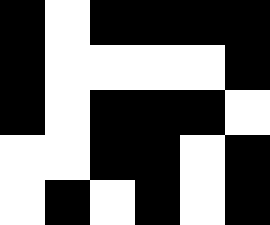[["black", "white", "black", "black", "black", "black"], ["black", "white", "white", "white", "white", "black"], ["black", "white", "black", "black", "black", "white"], ["white", "white", "black", "black", "white", "black"], ["white", "black", "white", "black", "white", "black"]]